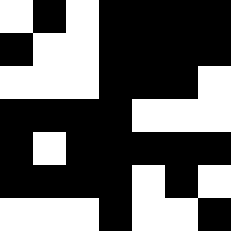[["white", "black", "white", "black", "black", "black", "black"], ["black", "white", "white", "black", "black", "black", "black"], ["white", "white", "white", "black", "black", "black", "white"], ["black", "black", "black", "black", "white", "white", "white"], ["black", "white", "black", "black", "black", "black", "black"], ["black", "black", "black", "black", "white", "black", "white"], ["white", "white", "white", "black", "white", "white", "black"]]